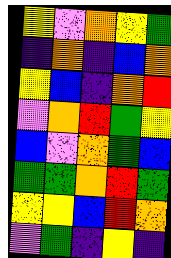[["yellow", "violet", "orange", "yellow", "green"], ["indigo", "orange", "indigo", "blue", "orange"], ["yellow", "blue", "indigo", "orange", "red"], ["violet", "orange", "red", "green", "yellow"], ["blue", "violet", "orange", "green", "blue"], ["green", "green", "orange", "red", "green"], ["yellow", "yellow", "blue", "red", "orange"], ["violet", "green", "indigo", "yellow", "indigo"]]